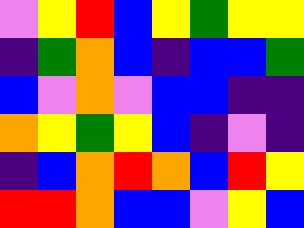[["violet", "yellow", "red", "blue", "yellow", "green", "yellow", "yellow"], ["indigo", "green", "orange", "blue", "indigo", "blue", "blue", "green"], ["blue", "violet", "orange", "violet", "blue", "blue", "indigo", "indigo"], ["orange", "yellow", "green", "yellow", "blue", "indigo", "violet", "indigo"], ["indigo", "blue", "orange", "red", "orange", "blue", "red", "yellow"], ["red", "red", "orange", "blue", "blue", "violet", "yellow", "blue"]]